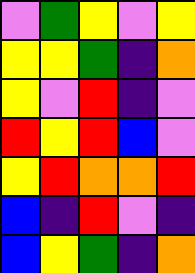[["violet", "green", "yellow", "violet", "yellow"], ["yellow", "yellow", "green", "indigo", "orange"], ["yellow", "violet", "red", "indigo", "violet"], ["red", "yellow", "red", "blue", "violet"], ["yellow", "red", "orange", "orange", "red"], ["blue", "indigo", "red", "violet", "indigo"], ["blue", "yellow", "green", "indigo", "orange"]]